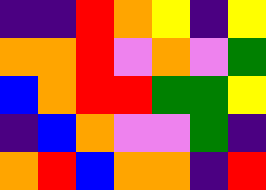[["indigo", "indigo", "red", "orange", "yellow", "indigo", "yellow"], ["orange", "orange", "red", "violet", "orange", "violet", "green"], ["blue", "orange", "red", "red", "green", "green", "yellow"], ["indigo", "blue", "orange", "violet", "violet", "green", "indigo"], ["orange", "red", "blue", "orange", "orange", "indigo", "red"]]